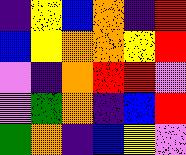[["indigo", "yellow", "blue", "orange", "indigo", "red"], ["blue", "yellow", "orange", "orange", "yellow", "red"], ["violet", "indigo", "orange", "red", "red", "violet"], ["violet", "green", "orange", "indigo", "blue", "red"], ["green", "orange", "indigo", "blue", "yellow", "violet"]]